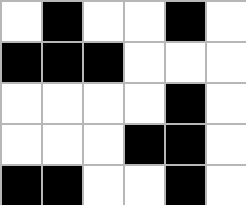[["white", "black", "white", "white", "black", "white"], ["black", "black", "black", "white", "white", "white"], ["white", "white", "white", "white", "black", "white"], ["white", "white", "white", "black", "black", "white"], ["black", "black", "white", "white", "black", "white"]]